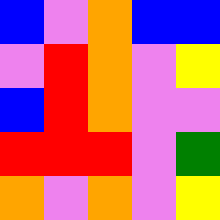[["blue", "violet", "orange", "blue", "blue"], ["violet", "red", "orange", "violet", "yellow"], ["blue", "red", "orange", "violet", "violet"], ["red", "red", "red", "violet", "green"], ["orange", "violet", "orange", "violet", "yellow"]]